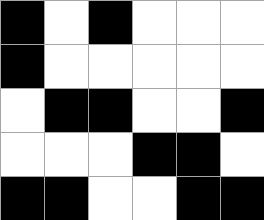[["black", "white", "black", "white", "white", "white"], ["black", "white", "white", "white", "white", "white"], ["white", "black", "black", "white", "white", "black"], ["white", "white", "white", "black", "black", "white"], ["black", "black", "white", "white", "black", "black"]]